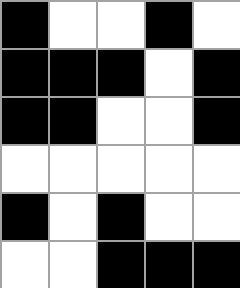[["black", "white", "white", "black", "white"], ["black", "black", "black", "white", "black"], ["black", "black", "white", "white", "black"], ["white", "white", "white", "white", "white"], ["black", "white", "black", "white", "white"], ["white", "white", "black", "black", "black"]]